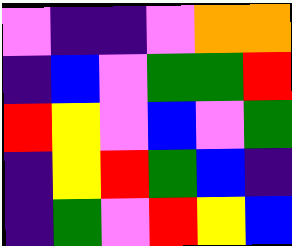[["violet", "indigo", "indigo", "violet", "orange", "orange"], ["indigo", "blue", "violet", "green", "green", "red"], ["red", "yellow", "violet", "blue", "violet", "green"], ["indigo", "yellow", "red", "green", "blue", "indigo"], ["indigo", "green", "violet", "red", "yellow", "blue"]]